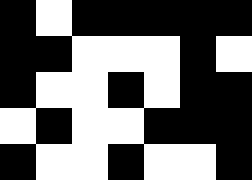[["black", "white", "black", "black", "black", "black", "black"], ["black", "black", "white", "white", "white", "black", "white"], ["black", "white", "white", "black", "white", "black", "black"], ["white", "black", "white", "white", "black", "black", "black"], ["black", "white", "white", "black", "white", "white", "black"]]